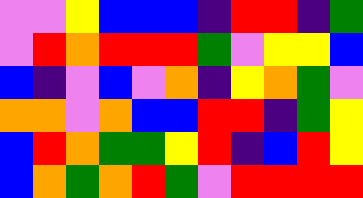[["violet", "violet", "yellow", "blue", "blue", "blue", "indigo", "red", "red", "indigo", "green"], ["violet", "red", "orange", "red", "red", "red", "green", "violet", "yellow", "yellow", "blue"], ["blue", "indigo", "violet", "blue", "violet", "orange", "indigo", "yellow", "orange", "green", "violet"], ["orange", "orange", "violet", "orange", "blue", "blue", "red", "red", "indigo", "green", "yellow"], ["blue", "red", "orange", "green", "green", "yellow", "red", "indigo", "blue", "red", "yellow"], ["blue", "orange", "green", "orange", "red", "green", "violet", "red", "red", "red", "red"]]